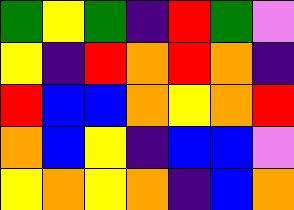[["green", "yellow", "green", "indigo", "red", "green", "violet"], ["yellow", "indigo", "red", "orange", "red", "orange", "indigo"], ["red", "blue", "blue", "orange", "yellow", "orange", "red"], ["orange", "blue", "yellow", "indigo", "blue", "blue", "violet"], ["yellow", "orange", "yellow", "orange", "indigo", "blue", "orange"]]